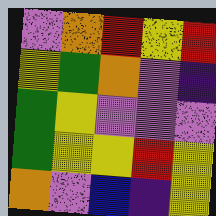[["violet", "orange", "red", "yellow", "red"], ["yellow", "green", "orange", "violet", "indigo"], ["green", "yellow", "violet", "violet", "violet"], ["green", "yellow", "yellow", "red", "yellow"], ["orange", "violet", "blue", "indigo", "yellow"]]